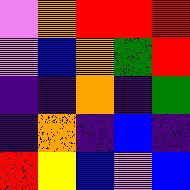[["violet", "orange", "red", "red", "red"], ["violet", "blue", "orange", "green", "red"], ["indigo", "indigo", "orange", "indigo", "green"], ["indigo", "orange", "indigo", "blue", "indigo"], ["red", "yellow", "blue", "violet", "blue"]]